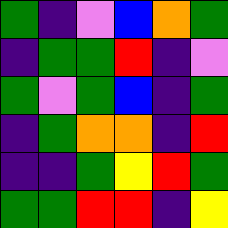[["green", "indigo", "violet", "blue", "orange", "green"], ["indigo", "green", "green", "red", "indigo", "violet"], ["green", "violet", "green", "blue", "indigo", "green"], ["indigo", "green", "orange", "orange", "indigo", "red"], ["indigo", "indigo", "green", "yellow", "red", "green"], ["green", "green", "red", "red", "indigo", "yellow"]]